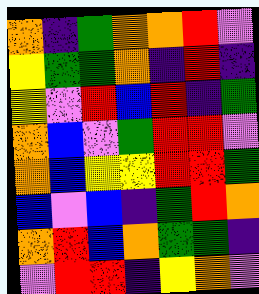[["orange", "indigo", "green", "orange", "orange", "red", "violet"], ["yellow", "green", "green", "orange", "indigo", "red", "indigo"], ["yellow", "violet", "red", "blue", "red", "indigo", "green"], ["orange", "blue", "violet", "green", "red", "red", "violet"], ["orange", "blue", "yellow", "yellow", "red", "red", "green"], ["blue", "violet", "blue", "indigo", "green", "red", "orange"], ["orange", "red", "blue", "orange", "green", "green", "indigo"], ["violet", "red", "red", "indigo", "yellow", "orange", "violet"]]